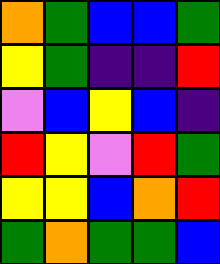[["orange", "green", "blue", "blue", "green"], ["yellow", "green", "indigo", "indigo", "red"], ["violet", "blue", "yellow", "blue", "indigo"], ["red", "yellow", "violet", "red", "green"], ["yellow", "yellow", "blue", "orange", "red"], ["green", "orange", "green", "green", "blue"]]